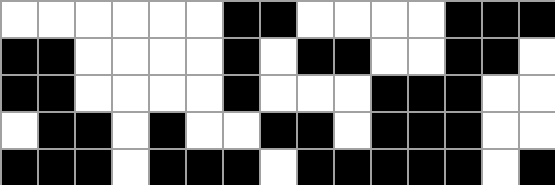[["white", "white", "white", "white", "white", "white", "black", "black", "white", "white", "white", "white", "black", "black", "black"], ["black", "black", "white", "white", "white", "white", "black", "white", "black", "black", "white", "white", "black", "black", "white"], ["black", "black", "white", "white", "white", "white", "black", "white", "white", "white", "black", "black", "black", "white", "white"], ["white", "black", "black", "white", "black", "white", "white", "black", "black", "white", "black", "black", "black", "white", "white"], ["black", "black", "black", "white", "black", "black", "black", "white", "black", "black", "black", "black", "black", "white", "black"]]